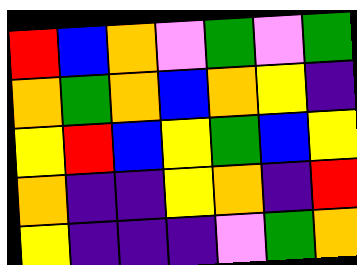[["red", "blue", "orange", "violet", "green", "violet", "green"], ["orange", "green", "orange", "blue", "orange", "yellow", "indigo"], ["yellow", "red", "blue", "yellow", "green", "blue", "yellow"], ["orange", "indigo", "indigo", "yellow", "orange", "indigo", "red"], ["yellow", "indigo", "indigo", "indigo", "violet", "green", "orange"]]